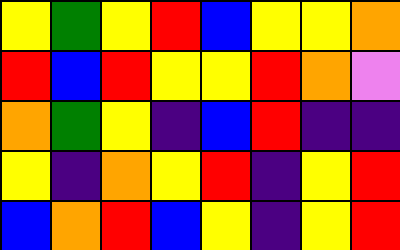[["yellow", "green", "yellow", "red", "blue", "yellow", "yellow", "orange"], ["red", "blue", "red", "yellow", "yellow", "red", "orange", "violet"], ["orange", "green", "yellow", "indigo", "blue", "red", "indigo", "indigo"], ["yellow", "indigo", "orange", "yellow", "red", "indigo", "yellow", "red"], ["blue", "orange", "red", "blue", "yellow", "indigo", "yellow", "red"]]